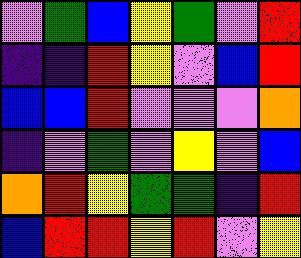[["violet", "green", "blue", "yellow", "green", "violet", "red"], ["indigo", "indigo", "red", "yellow", "violet", "blue", "red"], ["blue", "blue", "red", "violet", "violet", "violet", "orange"], ["indigo", "violet", "green", "violet", "yellow", "violet", "blue"], ["orange", "red", "yellow", "green", "green", "indigo", "red"], ["blue", "red", "red", "yellow", "red", "violet", "yellow"]]